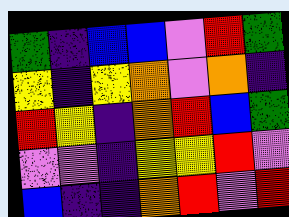[["green", "indigo", "blue", "blue", "violet", "red", "green"], ["yellow", "indigo", "yellow", "orange", "violet", "orange", "indigo"], ["red", "yellow", "indigo", "orange", "red", "blue", "green"], ["violet", "violet", "indigo", "yellow", "yellow", "red", "violet"], ["blue", "indigo", "indigo", "orange", "red", "violet", "red"]]